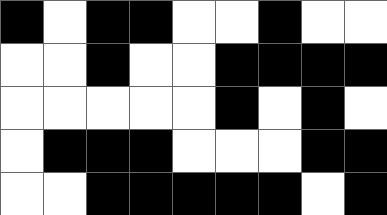[["black", "white", "black", "black", "white", "white", "black", "white", "white"], ["white", "white", "black", "white", "white", "black", "black", "black", "black"], ["white", "white", "white", "white", "white", "black", "white", "black", "white"], ["white", "black", "black", "black", "white", "white", "white", "black", "black"], ["white", "white", "black", "black", "black", "black", "black", "white", "black"]]